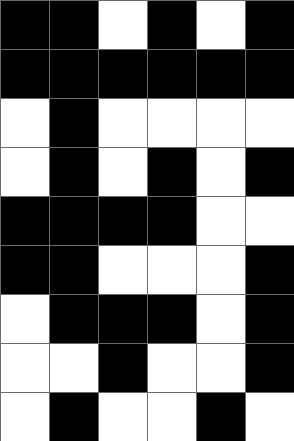[["black", "black", "white", "black", "white", "black"], ["black", "black", "black", "black", "black", "black"], ["white", "black", "white", "white", "white", "white"], ["white", "black", "white", "black", "white", "black"], ["black", "black", "black", "black", "white", "white"], ["black", "black", "white", "white", "white", "black"], ["white", "black", "black", "black", "white", "black"], ["white", "white", "black", "white", "white", "black"], ["white", "black", "white", "white", "black", "white"]]